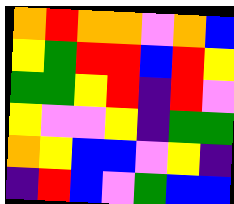[["orange", "red", "orange", "orange", "violet", "orange", "blue"], ["yellow", "green", "red", "red", "blue", "red", "yellow"], ["green", "green", "yellow", "red", "indigo", "red", "violet"], ["yellow", "violet", "violet", "yellow", "indigo", "green", "green"], ["orange", "yellow", "blue", "blue", "violet", "yellow", "indigo"], ["indigo", "red", "blue", "violet", "green", "blue", "blue"]]